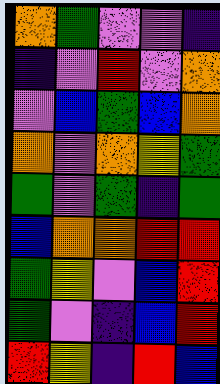[["orange", "green", "violet", "violet", "indigo"], ["indigo", "violet", "red", "violet", "orange"], ["violet", "blue", "green", "blue", "orange"], ["orange", "violet", "orange", "yellow", "green"], ["green", "violet", "green", "indigo", "green"], ["blue", "orange", "orange", "red", "red"], ["green", "yellow", "violet", "blue", "red"], ["green", "violet", "indigo", "blue", "red"], ["red", "yellow", "indigo", "red", "blue"]]